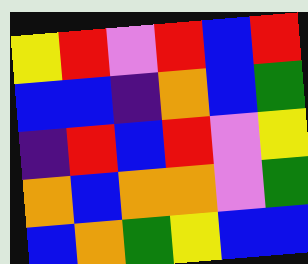[["yellow", "red", "violet", "red", "blue", "red"], ["blue", "blue", "indigo", "orange", "blue", "green"], ["indigo", "red", "blue", "red", "violet", "yellow"], ["orange", "blue", "orange", "orange", "violet", "green"], ["blue", "orange", "green", "yellow", "blue", "blue"]]